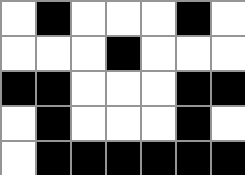[["white", "black", "white", "white", "white", "black", "white"], ["white", "white", "white", "black", "white", "white", "white"], ["black", "black", "white", "white", "white", "black", "black"], ["white", "black", "white", "white", "white", "black", "white"], ["white", "black", "black", "black", "black", "black", "black"]]